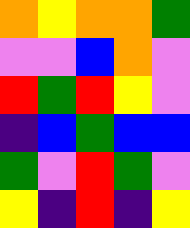[["orange", "yellow", "orange", "orange", "green"], ["violet", "violet", "blue", "orange", "violet"], ["red", "green", "red", "yellow", "violet"], ["indigo", "blue", "green", "blue", "blue"], ["green", "violet", "red", "green", "violet"], ["yellow", "indigo", "red", "indigo", "yellow"]]